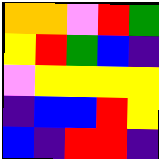[["orange", "orange", "violet", "red", "green"], ["yellow", "red", "green", "blue", "indigo"], ["violet", "yellow", "yellow", "yellow", "yellow"], ["indigo", "blue", "blue", "red", "yellow"], ["blue", "indigo", "red", "red", "indigo"]]